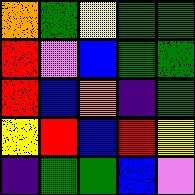[["orange", "green", "yellow", "green", "green"], ["red", "violet", "blue", "green", "green"], ["red", "blue", "orange", "indigo", "green"], ["yellow", "red", "blue", "red", "yellow"], ["indigo", "green", "green", "blue", "violet"]]